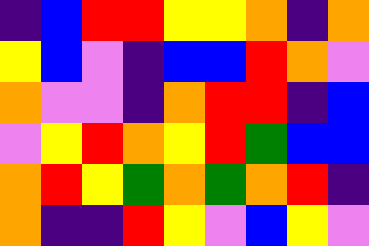[["indigo", "blue", "red", "red", "yellow", "yellow", "orange", "indigo", "orange"], ["yellow", "blue", "violet", "indigo", "blue", "blue", "red", "orange", "violet"], ["orange", "violet", "violet", "indigo", "orange", "red", "red", "indigo", "blue"], ["violet", "yellow", "red", "orange", "yellow", "red", "green", "blue", "blue"], ["orange", "red", "yellow", "green", "orange", "green", "orange", "red", "indigo"], ["orange", "indigo", "indigo", "red", "yellow", "violet", "blue", "yellow", "violet"]]